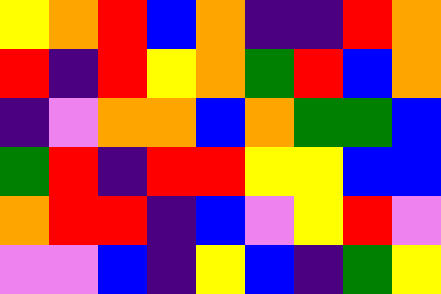[["yellow", "orange", "red", "blue", "orange", "indigo", "indigo", "red", "orange"], ["red", "indigo", "red", "yellow", "orange", "green", "red", "blue", "orange"], ["indigo", "violet", "orange", "orange", "blue", "orange", "green", "green", "blue"], ["green", "red", "indigo", "red", "red", "yellow", "yellow", "blue", "blue"], ["orange", "red", "red", "indigo", "blue", "violet", "yellow", "red", "violet"], ["violet", "violet", "blue", "indigo", "yellow", "blue", "indigo", "green", "yellow"]]